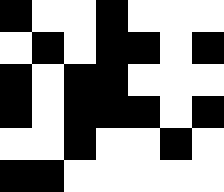[["black", "white", "white", "black", "white", "white", "white"], ["white", "black", "white", "black", "black", "white", "black"], ["black", "white", "black", "black", "white", "white", "white"], ["black", "white", "black", "black", "black", "white", "black"], ["white", "white", "black", "white", "white", "black", "white"], ["black", "black", "white", "white", "white", "white", "white"]]